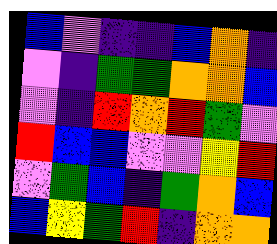[["blue", "violet", "indigo", "indigo", "blue", "orange", "indigo"], ["violet", "indigo", "green", "green", "orange", "orange", "blue"], ["violet", "indigo", "red", "orange", "red", "green", "violet"], ["red", "blue", "blue", "violet", "violet", "yellow", "red"], ["violet", "green", "blue", "indigo", "green", "orange", "blue"], ["blue", "yellow", "green", "red", "indigo", "orange", "orange"]]